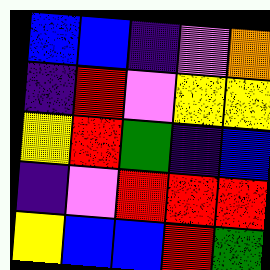[["blue", "blue", "indigo", "violet", "orange"], ["indigo", "red", "violet", "yellow", "yellow"], ["yellow", "red", "green", "indigo", "blue"], ["indigo", "violet", "red", "red", "red"], ["yellow", "blue", "blue", "red", "green"]]